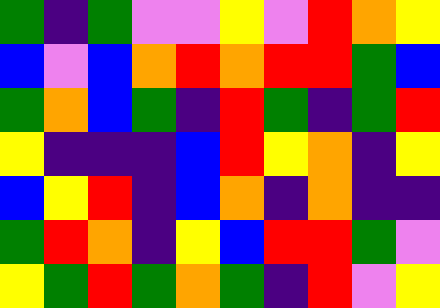[["green", "indigo", "green", "violet", "violet", "yellow", "violet", "red", "orange", "yellow"], ["blue", "violet", "blue", "orange", "red", "orange", "red", "red", "green", "blue"], ["green", "orange", "blue", "green", "indigo", "red", "green", "indigo", "green", "red"], ["yellow", "indigo", "indigo", "indigo", "blue", "red", "yellow", "orange", "indigo", "yellow"], ["blue", "yellow", "red", "indigo", "blue", "orange", "indigo", "orange", "indigo", "indigo"], ["green", "red", "orange", "indigo", "yellow", "blue", "red", "red", "green", "violet"], ["yellow", "green", "red", "green", "orange", "green", "indigo", "red", "violet", "yellow"]]